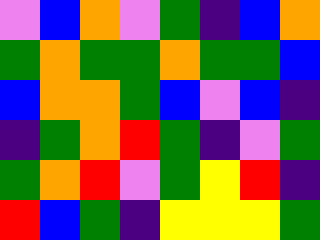[["violet", "blue", "orange", "violet", "green", "indigo", "blue", "orange"], ["green", "orange", "green", "green", "orange", "green", "green", "blue"], ["blue", "orange", "orange", "green", "blue", "violet", "blue", "indigo"], ["indigo", "green", "orange", "red", "green", "indigo", "violet", "green"], ["green", "orange", "red", "violet", "green", "yellow", "red", "indigo"], ["red", "blue", "green", "indigo", "yellow", "yellow", "yellow", "green"]]